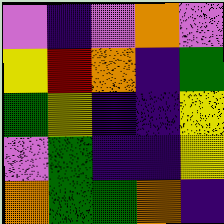[["violet", "indigo", "violet", "orange", "violet"], ["yellow", "red", "orange", "indigo", "green"], ["green", "yellow", "indigo", "indigo", "yellow"], ["violet", "green", "indigo", "indigo", "yellow"], ["orange", "green", "green", "orange", "indigo"]]